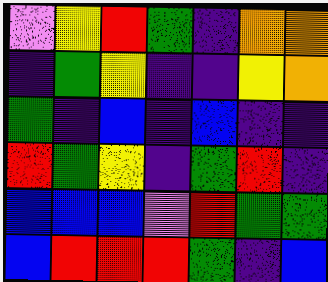[["violet", "yellow", "red", "green", "indigo", "orange", "orange"], ["indigo", "green", "yellow", "indigo", "indigo", "yellow", "orange"], ["green", "indigo", "blue", "indigo", "blue", "indigo", "indigo"], ["red", "green", "yellow", "indigo", "green", "red", "indigo"], ["blue", "blue", "blue", "violet", "red", "green", "green"], ["blue", "red", "red", "red", "green", "indigo", "blue"]]